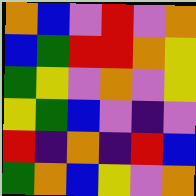[["orange", "blue", "violet", "red", "violet", "orange"], ["blue", "green", "red", "red", "orange", "yellow"], ["green", "yellow", "violet", "orange", "violet", "yellow"], ["yellow", "green", "blue", "violet", "indigo", "violet"], ["red", "indigo", "orange", "indigo", "red", "blue"], ["green", "orange", "blue", "yellow", "violet", "orange"]]